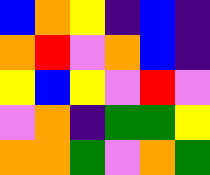[["blue", "orange", "yellow", "indigo", "blue", "indigo"], ["orange", "red", "violet", "orange", "blue", "indigo"], ["yellow", "blue", "yellow", "violet", "red", "violet"], ["violet", "orange", "indigo", "green", "green", "yellow"], ["orange", "orange", "green", "violet", "orange", "green"]]